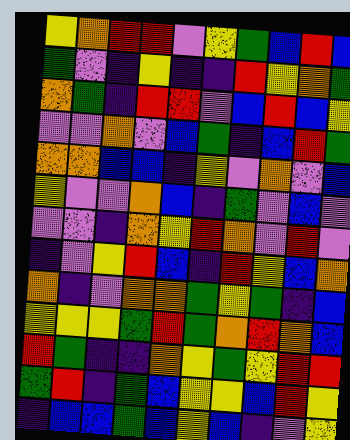[["yellow", "orange", "red", "red", "violet", "yellow", "green", "blue", "red", "blue"], ["green", "violet", "indigo", "yellow", "indigo", "indigo", "red", "yellow", "orange", "green"], ["orange", "green", "indigo", "red", "red", "violet", "blue", "red", "blue", "yellow"], ["violet", "violet", "orange", "violet", "blue", "green", "indigo", "blue", "red", "green"], ["orange", "orange", "blue", "blue", "indigo", "yellow", "violet", "orange", "violet", "blue"], ["yellow", "violet", "violet", "orange", "blue", "indigo", "green", "violet", "blue", "violet"], ["violet", "violet", "indigo", "orange", "yellow", "red", "orange", "violet", "red", "violet"], ["indigo", "violet", "yellow", "red", "blue", "indigo", "red", "yellow", "blue", "orange"], ["orange", "indigo", "violet", "orange", "orange", "green", "yellow", "green", "indigo", "blue"], ["yellow", "yellow", "yellow", "green", "red", "green", "orange", "red", "orange", "blue"], ["red", "green", "indigo", "indigo", "orange", "yellow", "green", "yellow", "red", "red"], ["green", "red", "indigo", "green", "blue", "yellow", "yellow", "blue", "red", "yellow"], ["indigo", "blue", "blue", "green", "blue", "yellow", "blue", "indigo", "violet", "yellow"]]